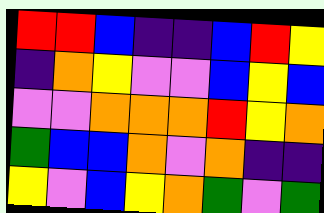[["red", "red", "blue", "indigo", "indigo", "blue", "red", "yellow"], ["indigo", "orange", "yellow", "violet", "violet", "blue", "yellow", "blue"], ["violet", "violet", "orange", "orange", "orange", "red", "yellow", "orange"], ["green", "blue", "blue", "orange", "violet", "orange", "indigo", "indigo"], ["yellow", "violet", "blue", "yellow", "orange", "green", "violet", "green"]]